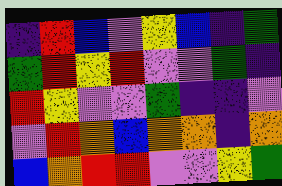[["indigo", "red", "blue", "violet", "yellow", "blue", "indigo", "green"], ["green", "red", "yellow", "red", "violet", "violet", "green", "indigo"], ["red", "yellow", "violet", "violet", "green", "indigo", "indigo", "violet"], ["violet", "red", "orange", "blue", "orange", "orange", "indigo", "orange"], ["blue", "orange", "red", "red", "violet", "violet", "yellow", "green"]]